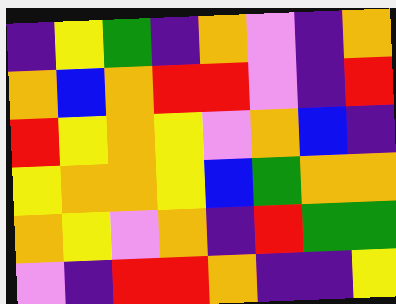[["indigo", "yellow", "green", "indigo", "orange", "violet", "indigo", "orange"], ["orange", "blue", "orange", "red", "red", "violet", "indigo", "red"], ["red", "yellow", "orange", "yellow", "violet", "orange", "blue", "indigo"], ["yellow", "orange", "orange", "yellow", "blue", "green", "orange", "orange"], ["orange", "yellow", "violet", "orange", "indigo", "red", "green", "green"], ["violet", "indigo", "red", "red", "orange", "indigo", "indigo", "yellow"]]